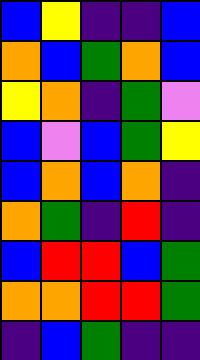[["blue", "yellow", "indigo", "indigo", "blue"], ["orange", "blue", "green", "orange", "blue"], ["yellow", "orange", "indigo", "green", "violet"], ["blue", "violet", "blue", "green", "yellow"], ["blue", "orange", "blue", "orange", "indigo"], ["orange", "green", "indigo", "red", "indigo"], ["blue", "red", "red", "blue", "green"], ["orange", "orange", "red", "red", "green"], ["indigo", "blue", "green", "indigo", "indigo"]]